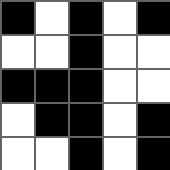[["black", "white", "black", "white", "black"], ["white", "white", "black", "white", "white"], ["black", "black", "black", "white", "white"], ["white", "black", "black", "white", "black"], ["white", "white", "black", "white", "black"]]